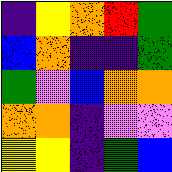[["indigo", "yellow", "orange", "red", "green"], ["blue", "orange", "indigo", "indigo", "green"], ["green", "violet", "blue", "orange", "orange"], ["orange", "orange", "indigo", "violet", "violet"], ["yellow", "yellow", "indigo", "green", "blue"]]